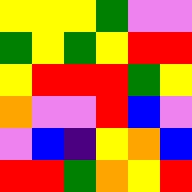[["yellow", "yellow", "yellow", "green", "violet", "violet"], ["green", "yellow", "green", "yellow", "red", "red"], ["yellow", "red", "red", "red", "green", "yellow"], ["orange", "violet", "violet", "red", "blue", "violet"], ["violet", "blue", "indigo", "yellow", "orange", "blue"], ["red", "red", "green", "orange", "yellow", "red"]]